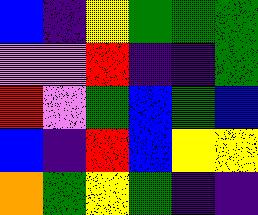[["blue", "indigo", "yellow", "green", "green", "green"], ["violet", "violet", "red", "indigo", "indigo", "green"], ["red", "violet", "green", "blue", "green", "blue"], ["blue", "indigo", "red", "blue", "yellow", "yellow"], ["orange", "green", "yellow", "green", "indigo", "indigo"]]